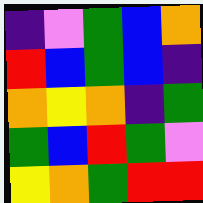[["indigo", "violet", "green", "blue", "orange"], ["red", "blue", "green", "blue", "indigo"], ["orange", "yellow", "orange", "indigo", "green"], ["green", "blue", "red", "green", "violet"], ["yellow", "orange", "green", "red", "red"]]